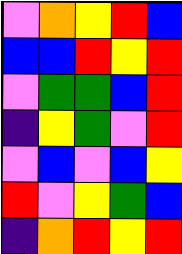[["violet", "orange", "yellow", "red", "blue"], ["blue", "blue", "red", "yellow", "red"], ["violet", "green", "green", "blue", "red"], ["indigo", "yellow", "green", "violet", "red"], ["violet", "blue", "violet", "blue", "yellow"], ["red", "violet", "yellow", "green", "blue"], ["indigo", "orange", "red", "yellow", "red"]]